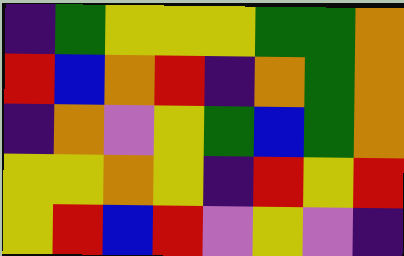[["indigo", "green", "yellow", "yellow", "yellow", "green", "green", "orange"], ["red", "blue", "orange", "red", "indigo", "orange", "green", "orange"], ["indigo", "orange", "violet", "yellow", "green", "blue", "green", "orange"], ["yellow", "yellow", "orange", "yellow", "indigo", "red", "yellow", "red"], ["yellow", "red", "blue", "red", "violet", "yellow", "violet", "indigo"]]